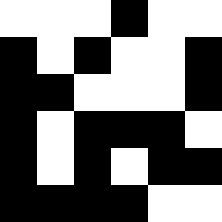[["white", "white", "white", "black", "white", "white"], ["black", "white", "black", "white", "white", "black"], ["black", "black", "white", "white", "white", "black"], ["black", "white", "black", "black", "black", "white"], ["black", "white", "black", "white", "black", "black"], ["black", "black", "black", "black", "white", "white"]]